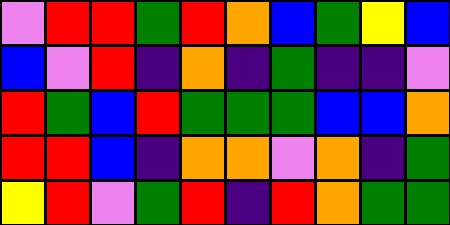[["violet", "red", "red", "green", "red", "orange", "blue", "green", "yellow", "blue"], ["blue", "violet", "red", "indigo", "orange", "indigo", "green", "indigo", "indigo", "violet"], ["red", "green", "blue", "red", "green", "green", "green", "blue", "blue", "orange"], ["red", "red", "blue", "indigo", "orange", "orange", "violet", "orange", "indigo", "green"], ["yellow", "red", "violet", "green", "red", "indigo", "red", "orange", "green", "green"]]